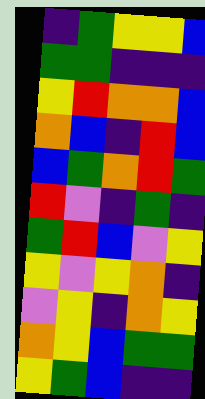[["indigo", "green", "yellow", "yellow", "blue"], ["green", "green", "indigo", "indigo", "indigo"], ["yellow", "red", "orange", "orange", "blue"], ["orange", "blue", "indigo", "red", "blue"], ["blue", "green", "orange", "red", "green"], ["red", "violet", "indigo", "green", "indigo"], ["green", "red", "blue", "violet", "yellow"], ["yellow", "violet", "yellow", "orange", "indigo"], ["violet", "yellow", "indigo", "orange", "yellow"], ["orange", "yellow", "blue", "green", "green"], ["yellow", "green", "blue", "indigo", "indigo"]]